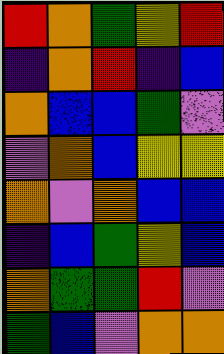[["red", "orange", "green", "yellow", "red"], ["indigo", "orange", "red", "indigo", "blue"], ["orange", "blue", "blue", "green", "violet"], ["violet", "orange", "blue", "yellow", "yellow"], ["orange", "violet", "orange", "blue", "blue"], ["indigo", "blue", "green", "yellow", "blue"], ["orange", "green", "green", "red", "violet"], ["green", "blue", "violet", "orange", "orange"]]